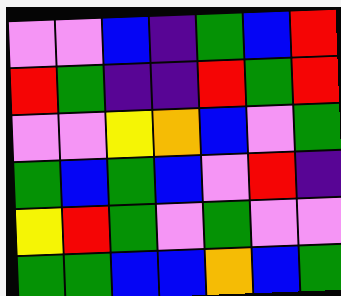[["violet", "violet", "blue", "indigo", "green", "blue", "red"], ["red", "green", "indigo", "indigo", "red", "green", "red"], ["violet", "violet", "yellow", "orange", "blue", "violet", "green"], ["green", "blue", "green", "blue", "violet", "red", "indigo"], ["yellow", "red", "green", "violet", "green", "violet", "violet"], ["green", "green", "blue", "blue", "orange", "blue", "green"]]